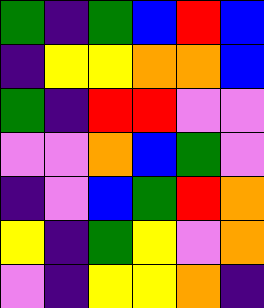[["green", "indigo", "green", "blue", "red", "blue"], ["indigo", "yellow", "yellow", "orange", "orange", "blue"], ["green", "indigo", "red", "red", "violet", "violet"], ["violet", "violet", "orange", "blue", "green", "violet"], ["indigo", "violet", "blue", "green", "red", "orange"], ["yellow", "indigo", "green", "yellow", "violet", "orange"], ["violet", "indigo", "yellow", "yellow", "orange", "indigo"]]